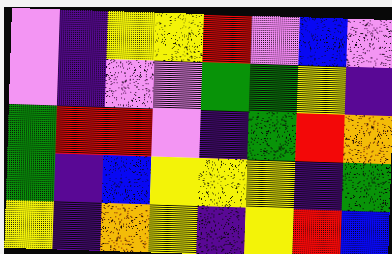[["violet", "indigo", "yellow", "yellow", "red", "violet", "blue", "violet"], ["violet", "indigo", "violet", "violet", "green", "green", "yellow", "indigo"], ["green", "red", "red", "violet", "indigo", "green", "red", "orange"], ["green", "indigo", "blue", "yellow", "yellow", "yellow", "indigo", "green"], ["yellow", "indigo", "orange", "yellow", "indigo", "yellow", "red", "blue"]]